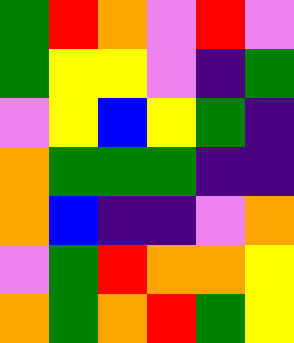[["green", "red", "orange", "violet", "red", "violet"], ["green", "yellow", "yellow", "violet", "indigo", "green"], ["violet", "yellow", "blue", "yellow", "green", "indigo"], ["orange", "green", "green", "green", "indigo", "indigo"], ["orange", "blue", "indigo", "indigo", "violet", "orange"], ["violet", "green", "red", "orange", "orange", "yellow"], ["orange", "green", "orange", "red", "green", "yellow"]]